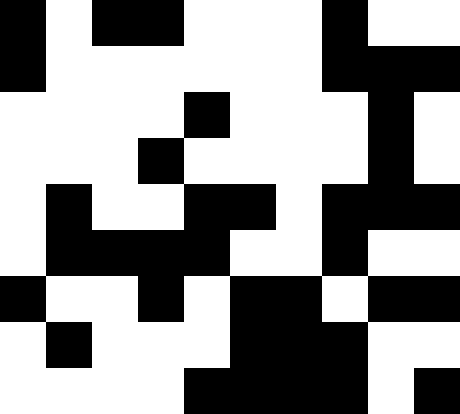[["black", "white", "black", "black", "white", "white", "white", "black", "white", "white"], ["black", "white", "white", "white", "white", "white", "white", "black", "black", "black"], ["white", "white", "white", "white", "black", "white", "white", "white", "black", "white"], ["white", "white", "white", "black", "white", "white", "white", "white", "black", "white"], ["white", "black", "white", "white", "black", "black", "white", "black", "black", "black"], ["white", "black", "black", "black", "black", "white", "white", "black", "white", "white"], ["black", "white", "white", "black", "white", "black", "black", "white", "black", "black"], ["white", "black", "white", "white", "white", "black", "black", "black", "white", "white"], ["white", "white", "white", "white", "black", "black", "black", "black", "white", "black"]]